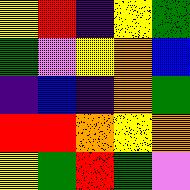[["yellow", "red", "indigo", "yellow", "green"], ["green", "violet", "yellow", "orange", "blue"], ["indigo", "blue", "indigo", "orange", "green"], ["red", "red", "orange", "yellow", "orange"], ["yellow", "green", "red", "green", "violet"]]